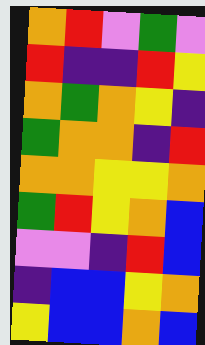[["orange", "red", "violet", "green", "violet"], ["red", "indigo", "indigo", "red", "yellow"], ["orange", "green", "orange", "yellow", "indigo"], ["green", "orange", "orange", "indigo", "red"], ["orange", "orange", "yellow", "yellow", "orange"], ["green", "red", "yellow", "orange", "blue"], ["violet", "violet", "indigo", "red", "blue"], ["indigo", "blue", "blue", "yellow", "orange"], ["yellow", "blue", "blue", "orange", "blue"]]